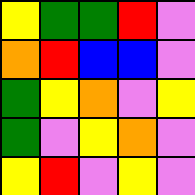[["yellow", "green", "green", "red", "violet"], ["orange", "red", "blue", "blue", "violet"], ["green", "yellow", "orange", "violet", "yellow"], ["green", "violet", "yellow", "orange", "violet"], ["yellow", "red", "violet", "yellow", "violet"]]